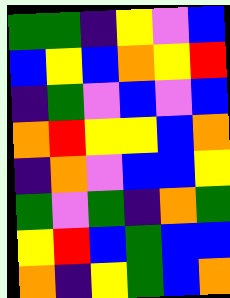[["green", "green", "indigo", "yellow", "violet", "blue"], ["blue", "yellow", "blue", "orange", "yellow", "red"], ["indigo", "green", "violet", "blue", "violet", "blue"], ["orange", "red", "yellow", "yellow", "blue", "orange"], ["indigo", "orange", "violet", "blue", "blue", "yellow"], ["green", "violet", "green", "indigo", "orange", "green"], ["yellow", "red", "blue", "green", "blue", "blue"], ["orange", "indigo", "yellow", "green", "blue", "orange"]]